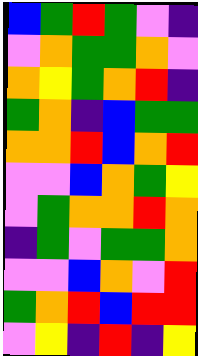[["blue", "green", "red", "green", "violet", "indigo"], ["violet", "orange", "green", "green", "orange", "violet"], ["orange", "yellow", "green", "orange", "red", "indigo"], ["green", "orange", "indigo", "blue", "green", "green"], ["orange", "orange", "red", "blue", "orange", "red"], ["violet", "violet", "blue", "orange", "green", "yellow"], ["violet", "green", "orange", "orange", "red", "orange"], ["indigo", "green", "violet", "green", "green", "orange"], ["violet", "violet", "blue", "orange", "violet", "red"], ["green", "orange", "red", "blue", "red", "red"], ["violet", "yellow", "indigo", "red", "indigo", "yellow"]]